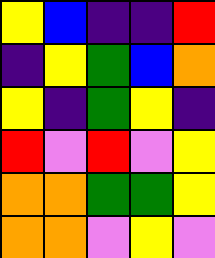[["yellow", "blue", "indigo", "indigo", "red"], ["indigo", "yellow", "green", "blue", "orange"], ["yellow", "indigo", "green", "yellow", "indigo"], ["red", "violet", "red", "violet", "yellow"], ["orange", "orange", "green", "green", "yellow"], ["orange", "orange", "violet", "yellow", "violet"]]